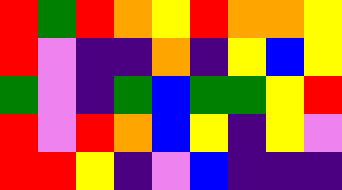[["red", "green", "red", "orange", "yellow", "red", "orange", "orange", "yellow"], ["red", "violet", "indigo", "indigo", "orange", "indigo", "yellow", "blue", "yellow"], ["green", "violet", "indigo", "green", "blue", "green", "green", "yellow", "red"], ["red", "violet", "red", "orange", "blue", "yellow", "indigo", "yellow", "violet"], ["red", "red", "yellow", "indigo", "violet", "blue", "indigo", "indigo", "indigo"]]